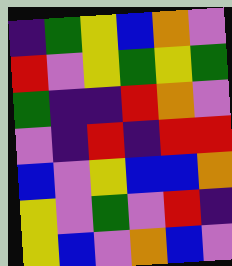[["indigo", "green", "yellow", "blue", "orange", "violet"], ["red", "violet", "yellow", "green", "yellow", "green"], ["green", "indigo", "indigo", "red", "orange", "violet"], ["violet", "indigo", "red", "indigo", "red", "red"], ["blue", "violet", "yellow", "blue", "blue", "orange"], ["yellow", "violet", "green", "violet", "red", "indigo"], ["yellow", "blue", "violet", "orange", "blue", "violet"]]